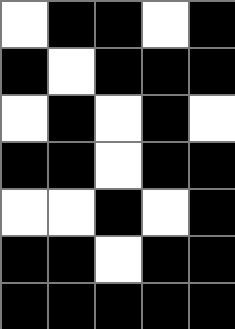[["white", "black", "black", "white", "black"], ["black", "white", "black", "black", "black"], ["white", "black", "white", "black", "white"], ["black", "black", "white", "black", "black"], ["white", "white", "black", "white", "black"], ["black", "black", "white", "black", "black"], ["black", "black", "black", "black", "black"]]